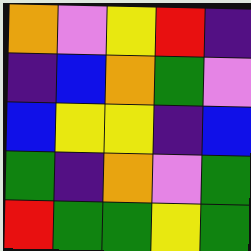[["orange", "violet", "yellow", "red", "indigo"], ["indigo", "blue", "orange", "green", "violet"], ["blue", "yellow", "yellow", "indigo", "blue"], ["green", "indigo", "orange", "violet", "green"], ["red", "green", "green", "yellow", "green"]]